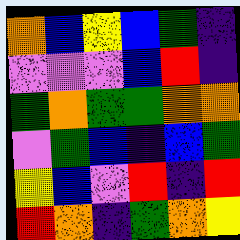[["orange", "blue", "yellow", "blue", "green", "indigo"], ["violet", "violet", "violet", "blue", "red", "indigo"], ["green", "orange", "green", "green", "orange", "orange"], ["violet", "green", "blue", "indigo", "blue", "green"], ["yellow", "blue", "violet", "red", "indigo", "red"], ["red", "orange", "indigo", "green", "orange", "yellow"]]